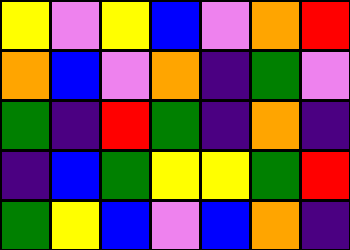[["yellow", "violet", "yellow", "blue", "violet", "orange", "red"], ["orange", "blue", "violet", "orange", "indigo", "green", "violet"], ["green", "indigo", "red", "green", "indigo", "orange", "indigo"], ["indigo", "blue", "green", "yellow", "yellow", "green", "red"], ["green", "yellow", "blue", "violet", "blue", "orange", "indigo"]]